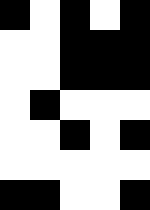[["black", "white", "black", "white", "black"], ["white", "white", "black", "black", "black"], ["white", "white", "black", "black", "black"], ["white", "black", "white", "white", "white"], ["white", "white", "black", "white", "black"], ["white", "white", "white", "white", "white"], ["black", "black", "white", "white", "black"]]